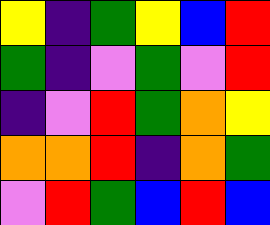[["yellow", "indigo", "green", "yellow", "blue", "red"], ["green", "indigo", "violet", "green", "violet", "red"], ["indigo", "violet", "red", "green", "orange", "yellow"], ["orange", "orange", "red", "indigo", "orange", "green"], ["violet", "red", "green", "blue", "red", "blue"]]